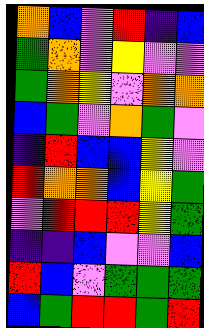[["orange", "blue", "violet", "red", "indigo", "blue"], ["green", "orange", "violet", "yellow", "violet", "violet"], ["green", "orange", "yellow", "violet", "orange", "orange"], ["blue", "green", "violet", "orange", "green", "violet"], ["indigo", "red", "blue", "blue", "yellow", "violet"], ["red", "orange", "orange", "blue", "yellow", "green"], ["violet", "red", "red", "red", "yellow", "green"], ["indigo", "indigo", "blue", "violet", "violet", "blue"], ["red", "blue", "violet", "green", "green", "green"], ["blue", "green", "red", "red", "green", "red"]]